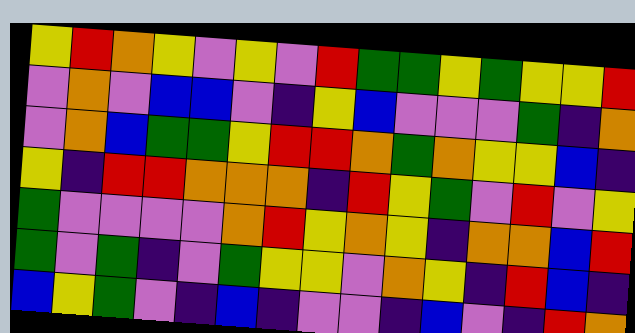[["yellow", "red", "orange", "yellow", "violet", "yellow", "violet", "red", "green", "green", "yellow", "green", "yellow", "yellow", "red"], ["violet", "orange", "violet", "blue", "blue", "violet", "indigo", "yellow", "blue", "violet", "violet", "violet", "green", "indigo", "orange"], ["violet", "orange", "blue", "green", "green", "yellow", "red", "red", "orange", "green", "orange", "yellow", "yellow", "blue", "indigo"], ["yellow", "indigo", "red", "red", "orange", "orange", "orange", "indigo", "red", "yellow", "green", "violet", "red", "violet", "yellow"], ["green", "violet", "violet", "violet", "violet", "orange", "red", "yellow", "orange", "yellow", "indigo", "orange", "orange", "blue", "red"], ["green", "violet", "green", "indigo", "violet", "green", "yellow", "yellow", "violet", "orange", "yellow", "indigo", "red", "blue", "indigo"], ["blue", "yellow", "green", "violet", "indigo", "blue", "indigo", "violet", "violet", "indigo", "blue", "violet", "indigo", "red", "orange"]]